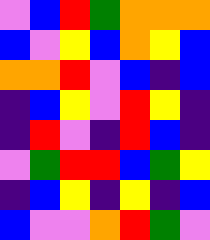[["violet", "blue", "red", "green", "orange", "orange", "orange"], ["blue", "violet", "yellow", "blue", "orange", "yellow", "blue"], ["orange", "orange", "red", "violet", "blue", "indigo", "blue"], ["indigo", "blue", "yellow", "violet", "red", "yellow", "indigo"], ["indigo", "red", "violet", "indigo", "red", "blue", "indigo"], ["violet", "green", "red", "red", "blue", "green", "yellow"], ["indigo", "blue", "yellow", "indigo", "yellow", "indigo", "blue"], ["blue", "violet", "violet", "orange", "red", "green", "violet"]]